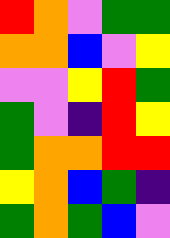[["red", "orange", "violet", "green", "green"], ["orange", "orange", "blue", "violet", "yellow"], ["violet", "violet", "yellow", "red", "green"], ["green", "violet", "indigo", "red", "yellow"], ["green", "orange", "orange", "red", "red"], ["yellow", "orange", "blue", "green", "indigo"], ["green", "orange", "green", "blue", "violet"]]